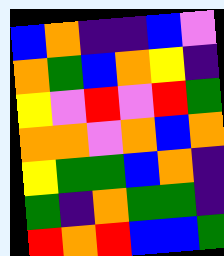[["blue", "orange", "indigo", "indigo", "blue", "violet"], ["orange", "green", "blue", "orange", "yellow", "indigo"], ["yellow", "violet", "red", "violet", "red", "green"], ["orange", "orange", "violet", "orange", "blue", "orange"], ["yellow", "green", "green", "blue", "orange", "indigo"], ["green", "indigo", "orange", "green", "green", "indigo"], ["red", "orange", "red", "blue", "blue", "green"]]